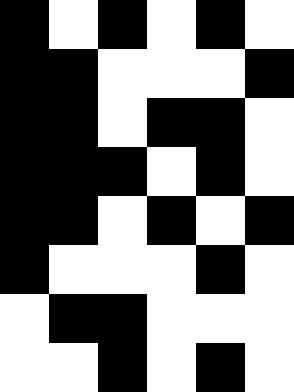[["black", "white", "black", "white", "black", "white"], ["black", "black", "white", "white", "white", "black"], ["black", "black", "white", "black", "black", "white"], ["black", "black", "black", "white", "black", "white"], ["black", "black", "white", "black", "white", "black"], ["black", "white", "white", "white", "black", "white"], ["white", "black", "black", "white", "white", "white"], ["white", "white", "black", "white", "black", "white"]]